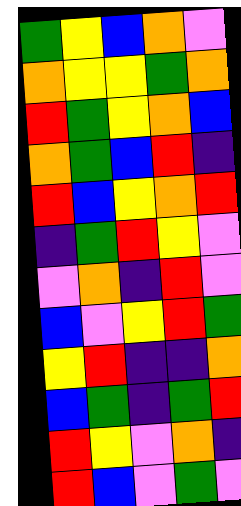[["green", "yellow", "blue", "orange", "violet"], ["orange", "yellow", "yellow", "green", "orange"], ["red", "green", "yellow", "orange", "blue"], ["orange", "green", "blue", "red", "indigo"], ["red", "blue", "yellow", "orange", "red"], ["indigo", "green", "red", "yellow", "violet"], ["violet", "orange", "indigo", "red", "violet"], ["blue", "violet", "yellow", "red", "green"], ["yellow", "red", "indigo", "indigo", "orange"], ["blue", "green", "indigo", "green", "red"], ["red", "yellow", "violet", "orange", "indigo"], ["red", "blue", "violet", "green", "violet"]]